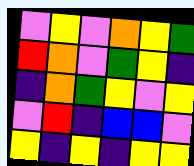[["violet", "yellow", "violet", "orange", "yellow", "green"], ["red", "orange", "violet", "green", "yellow", "indigo"], ["indigo", "orange", "green", "yellow", "violet", "yellow"], ["violet", "red", "indigo", "blue", "blue", "violet"], ["yellow", "indigo", "yellow", "indigo", "yellow", "yellow"]]